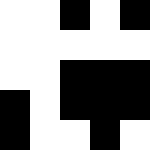[["white", "white", "black", "white", "black"], ["white", "white", "white", "white", "white"], ["white", "white", "black", "black", "black"], ["black", "white", "black", "black", "black"], ["black", "white", "white", "black", "white"]]